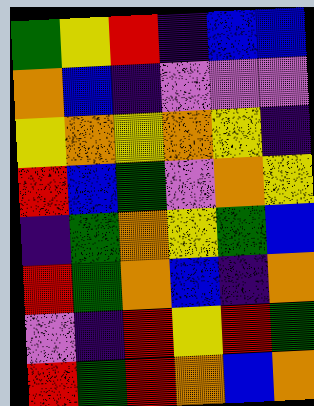[["green", "yellow", "red", "indigo", "blue", "blue"], ["orange", "blue", "indigo", "violet", "violet", "violet"], ["yellow", "orange", "yellow", "orange", "yellow", "indigo"], ["red", "blue", "green", "violet", "orange", "yellow"], ["indigo", "green", "orange", "yellow", "green", "blue"], ["red", "green", "orange", "blue", "indigo", "orange"], ["violet", "indigo", "red", "yellow", "red", "green"], ["red", "green", "red", "orange", "blue", "orange"]]